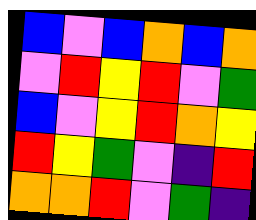[["blue", "violet", "blue", "orange", "blue", "orange"], ["violet", "red", "yellow", "red", "violet", "green"], ["blue", "violet", "yellow", "red", "orange", "yellow"], ["red", "yellow", "green", "violet", "indigo", "red"], ["orange", "orange", "red", "violet", "green", "indigo"]]